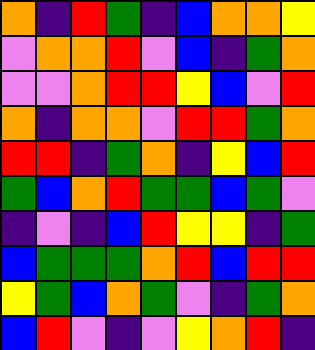[["orange", "indigo", "red", "green", "indigo", "blue", "orange", "orange", "yellow"], ["violet", "orange", "orange", "red", "violet", "blue", "indigo", "green", "orange"], ["violet", "violet", "orange", "red", "red", "yellow", "blue", "violet", "red"], ["orange", "indigo", "orange", "orange", "violet", "red", "red", "green", "orange"], ["red", "red", "indigo", "green", "orange", "indigo", "yellow", "blue", "red"], ["green", "blue", "orange", "red", "green", "green", "blue", "green", "violet"], ["indigo", "violet", "indigo", "blue", "red", "yellow", "yellow", "indigo", "green"], ["blue", "green", "green", "green", "orange", "red", "blue", "red", "red"], ["yellow", "green", "blue", "orange", "green", "violet", "indigo", "green", "orange"], ["blue", "red", "violet", "indigo", "violet", "yellow", "orange", "red", "indigo"]]